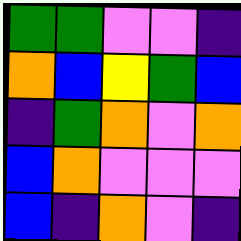[["green", "green", "violet", "violet", "indigo"], ["orange", "blue", "yellow", "green", "blue"], ["indigo", "green", "orange", "violet", "orange"], ["blue", "orange", "violet", "violet", "violet"], ["blue", "indigo", "orange", "violet", "indigo"]]